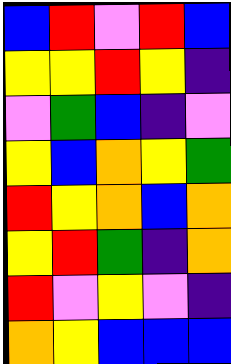[["blue", "red", "violet", "red", "blue"], ["yellow", "yellow", "red", "yellow", "indigo"], ["violet", "green", "blue", "indigo", "violet"], ["yellow", "blue", "orange", "yellow", "green"], ["red", "yellow", "orange", "blue", "orange"], ["yellow", "red", "green", "indigo", "orange"], ["red", "violet", "yellow", "violet", "indigo"], ["orange", "yellow", "blue", "blue", "blue"]]